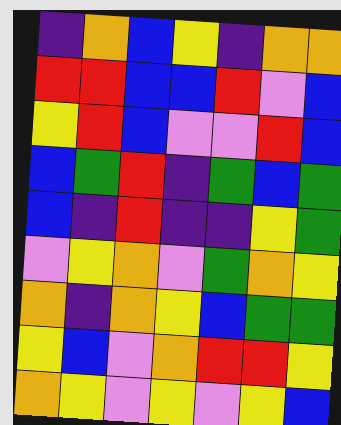[["indigo", "orange", "blue", "yellow", "indigo", "orange", "orange"], ["red", "red", "blue", "blue", "red", "violet", "blue"], ["yellow", "red", "blue", "violet", "violet", "red", "blue"], ["blue", "green", "red", "indigo", "green", "blue", "green"], ["blue", "indigo", "red", "indigo", "indigo", "yellow", "green"], ["violet", "yellow", "orange", "violet", "green", "orange", "yellow"], ["orange", "indigo", "orange", "yellow", "blue", "green", "green"], ["yellow", "blue", "violet", "orange", "red", "red", "yellow"], ["orange", "yellow", "violet", "yellow", "violet", "yellow", "blue"]]